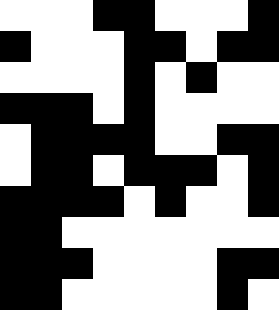[["white", "white", "white", "black", "black", "white", "white", "white", "black"], ["black", "white", "white", "white", "black", "black", "white", "black", "black"], ["white", "white", "white", "white", "black", "white", "black", "white", "white"], ["black", "black", "black", "white", "black", "white", "white", "white", "white"], ["white", "black", "black", "black", "black", "white", "white", "black", "black"], ["white", "black", "black", "white", "black", "black", "black", "white", "black"], ["black", "black", "black", "black", "white", "black", "white", "white", "black"], ["black", "black", "white", "white", "white", "white", "white", "white", "white"], ["black", "black", "black", "white", "white", "white", "white", "black", "black"], ["black", "black", "white", "white", "white", "white", "white", "black", "white"]]